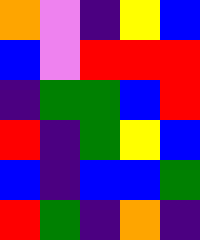[["orange", "violet", "indigo", "yellow", "blue"], ["blue", "violet", "red", "red", "red"], ["indigo", "green", "green", "blue", "red"], ["red", "indigo", "green", "yellow", "blue"], ["blue", "indigo", "blue", "blue", "green"], ["red", "green", "indigo", "orange", "indigo"]]